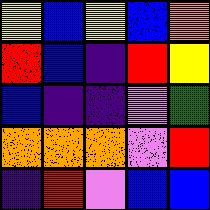[["yellow", "blue", "yellow", "blue", "orange"], ["red", "blue", "indigo", "red", "yellow"], ["blue", "indigo", "indigo", "violet", "green"], ["orange", "orange", "orange", "violet", "red"], ["indigo", "red", "violet", "blue", "blue"]]